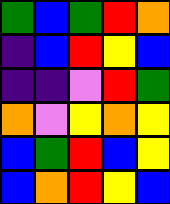[["green", "blue", "green", "red", "orange"], ["indigo", "blue", "red", "yellow", "blue"], ["indigo", "indigo", "violet", "red", "green"], ["orange", "violet", "yellow", "orange", "yellow"], ["blue", "green", "red", "blue", "yellow"], ["blue", "orange", "red", "yellow", "blue"]]